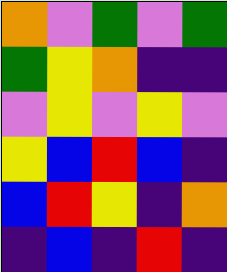[["orange", "violet", "green", "violet", "green"], ["green", "yellow", "orange", "indigo", "indigo"], ["violet", "yellow", "violet", "yellow", "violet"], ["yellow", "blue", "red", "blue", "indigo"], ["blue", "red", "yellow", "indigo", "orange"], ["indigo", "blue", "indigo", "red", "indigo"]]